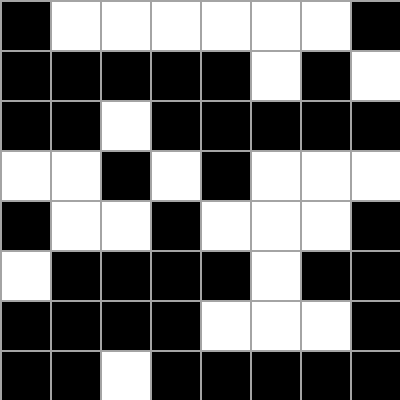[["black", "white", "white", "white", "white", "white", "white", "black"], ["black", "black", "black", "black", "black", "white", "black", "white"], ["black", "black", "white", "black", "black", "black", "black", "black"], ["white", "white", "black", "white", "black", "white", "white", "white"], ["black", "white", "white", "black", "white", "white", "white", "black"], ["white", "black", "black", "black", "black", "white", "black", "black"], ["black", "black", "black", "black", "white", "white", "white", "black"], ["black", "black", "white", "black", "black", "black", "black", "black"]]